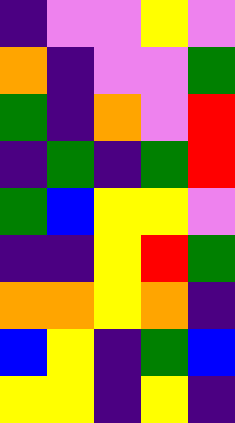[["indigo", "violet", "violet", "yellow", "violet"], ["orange", "indigo", "violet", "violet", "green"], ["green", "indigo", "orange", "violet", "red"], ["indigo", "green", "indigo", "green", "red"], ["green", "blue", "yellow", "yellow", "violet"], ["indigo", "indigo", "yellow", "red", "green"], ["orange", "orange", "yellow", "orange", "indigo"], ["blue", "yellow", "indigo", "green", "blue"], ["yellow", "yellow", "indigo", "yellow", "indigo"]]